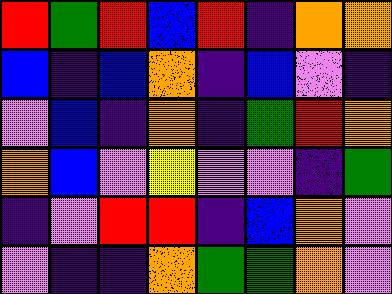[["red", "green", "red", "blue", "red", "indigo", "orange", "orange"], ["blue", "indigo", "blue", "orange", "indigo", "blue", "violet", "indigo"], ["violet", "blue", "indigo", "orange", "indigo", "green", "red", "orange"], ["orange", "blue", "violet", "yellow", "violet", "violet", "indigo", "green"], ["indigo", "violet", "red", "red", "indigo", "blue", "orange", "violet"], ["violet", "indigo", "indigo", "orange", "green", "green", "orange", "violet"]]